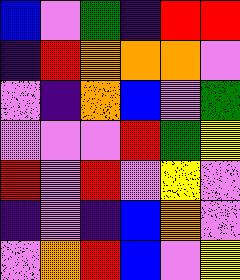[["blue", "violet", "green", "indigo", "red", "red"], ["indigo", "red", "orange", "orange", "orange", "violet"], ["violet", "indigo", "orange", "blue", "violet", "green"], ["violet", "violet", "violet", "red", "green", "yellow"], ["red", "violet", "red", "violet", "yellow", "violet"], ["indigo", "violet", "indigo", "blue", "orange", "violet"], ["violet", "orange", "red", "blue", "violet", "yellow"]]